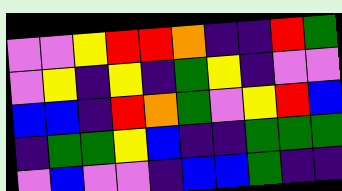[["violet", "violet", "yellow", "red", "red", "orange", "indigo", "indigo", "red", "green"], ["violet", "yellow", "indigo", "yellow", "indigo", "green", "yellow", "indigo", "violet", "violet"], ["blue", "blue", "indigo", "red", "orange", "green", "violet", "yellow", "red", "blue"], ["indigo", "green", "green", "yellow", "blue", "indigo", "indigo", "green", "green", "green"], ["violet", "blue", "violet", "violet", "indigo", "blue", "blue", "green", "indigo", "indigo"]]